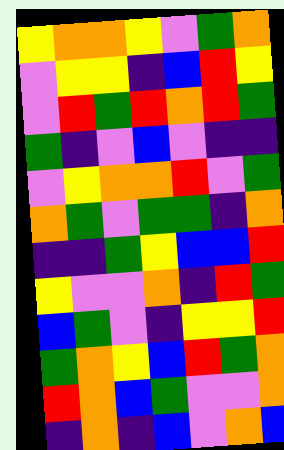[["yellow", "orange", "orange", "yellow", "violet", "green", "orange"], ["violet", "yellow", "yellow", "indigo", "blue", "red", "yellow"], ["violet", "red", "green", "red", "orange", "red", "green"], ["green", "indigo", "violet", "blue", "violet", "indigo", "indigo"], ["violet", "yellow", "orange", "orange", "red", "violet", "green"], ["orange", "green", "violet", "green", "green", "indigo", "orange"], ["indigo", "indigo", "green", "yellow", "blue", "blue", "red"], ["yellow", "violet", "violet", "orange", "indigo", "red", "green"], ["blue", "green", "violet", "indigo", "yellow", "yellow", "red"], ["green", "orange", "yellow", "blue", "red", "green", "orange"], ["red", "orange", "blue", "green", "violet", "violet", "orange"], ["indigo", "orange", "indigo", "blue", "violet", "orange", "blue"]]